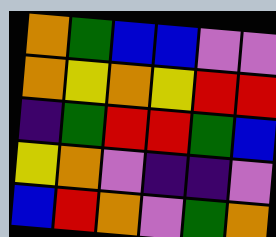[["orange", "green", "blue", "blue", "violet", "violet"], ["orange", "yellow", "orange", "yellow", "red", "red"], ["indigo", "green", "red", "red", "green", "blue"], ["yellow", "orange", "violet", "indigo", "indigo", "violet"], ["blue", "red", "orange", "violet", "green", "orange"]]